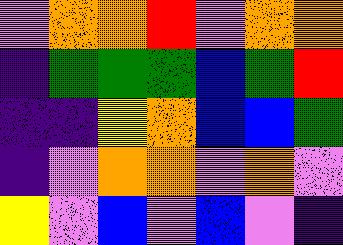[["violet", "orange", "orange", "red", "violet", "orange", "orange"], ["indigo", "green", "green", "green", "blue", "green", "red"], ["indigo", "indigo", "yellow", "orange", "blue", "blue", "green"], ["indigo", "violet", "orange", "orange", "violet", "orange", "violet"], ["yellow", "violet", "blue", "violet", "blue", "violet", "indigo"]]